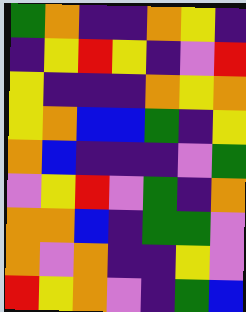[["green", "orange", "indigo", "indigo", "orange", "yellow", "indigo"], ["indigo", "yellow", "red", "yellow", "indigo", "violet", "red"], ["yellow", "indigo", "indigo", "indigo", "orange", "yellow", "orange"], ["yellow", "orange", "blue", "blue", "green", "indigo", "yellow"], ["orange", "blue", "indigo", "indigo", "indigo", "violet", "green"], ["violet", "yellow", "red", "violet", "green", "indigo", "orange"], ["orange", "orange", "blue", "indigo", "green", "green", "violet"], ["orange", "violet", "orange", "indigo", "indigo", "yellow", "violet"], ["red", "yellow", "orange", "violet", "indigo", "green", "blue"]]